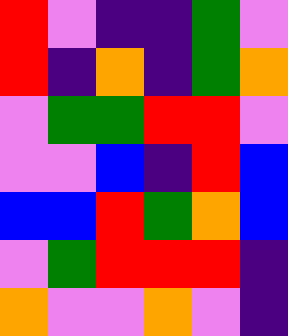[["red", "violet", "indigo", "indigo", "green", "violet"], ["red", "indigo", "orange", "indigo", "green", "orange"], ["violet", "green", "green", "red", "red", "violet"], ["violet", "violet", "blue", "indigo", "red", "blue"], ["blue", "blue", "red", "green", "orange", "blue"], ["violet", "green", "red", "red", "red", "indigo"], ["orange", "violet", "violet", "orange", "violet", "indigo"]]